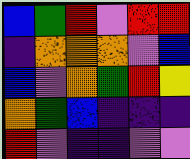[["blue", "green", "red", "violet", "red", "red"], ["indigo", "orange", "orange", "orange", "violet", "blue"], ["blue", "violet", "orange", "green", "red", "yellow"], ["orange", "green", "blue", "indigo", "indigo", "indigo"], ["red", "violet", "indigo", "indigo", "violet", "violet"]]